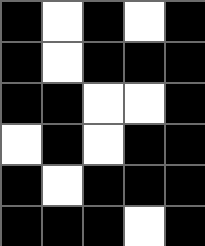[["black", "white", "black", "white", "black"], ["black", "white", "black", "black", "black"], ["black", "black", "white", "white", "black"], ["white", "black", "white", "black", "black"], ["black", "white", "black", "black", "black"], ["black", "black", "black", "white", "black"]]